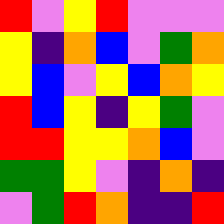[["red", "violet", "yellow", "red", "violet", "violet", "violet"], ["yellow", "indigo", "orange", "blue", "violet", "green", "orange"], ["yellow", "blue", "violet", "yellow", "blue", "orange", "yellow"], ["red", "blue", "yellow", "indigo", "yellow", "green", "violet"], ["red", "red", "yellow", "yellow", "orange", "blue", "violet"], ["green", "green", "yellow", "violet", "indigo", "orange", "indigo"], ["violet", "green", "red", "orange", "indigo", "indigo", "red"]]